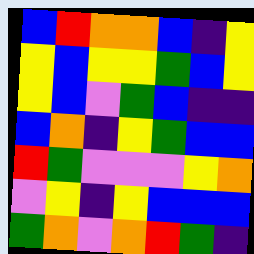[["blue", "red", "orange", "orange", "blue", "indigo", "yellow"], ["yellow", "blue", "yellow", "yellow", "green", "blue", "yellow"], ["yellow", "blue", "violet", "green", "blue", "indigo", "indigo"], ["blue", "orange", "indigo", "yellow", "green", "blue", "blue"], ["red", "green", "violet", "violet", "violet", "yellow", "orange"], ["violet", "yellow", "indigo", "yellow", "blue", "blue", "blue"], ["green", "orange", "violet", "orange", "red", "green", "indigo"]]